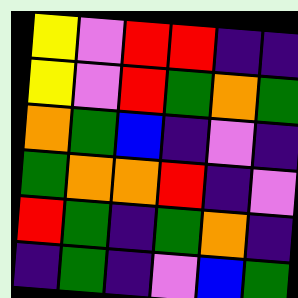[["yellow", "violet", "red", "red", "indigo", "indigo"], ["yellow", "violet", "red", "green", "orange", "green"], ["orange", "green", "blue", "indigo", "violet", "indigo"], ["green", "orange", "orange", "red", "indigo", "violet"], ["red", "green", "indigo", "green", "orange", "indigo"], ["indigo", "green", "indigo", "violet", "blue", "green"]]